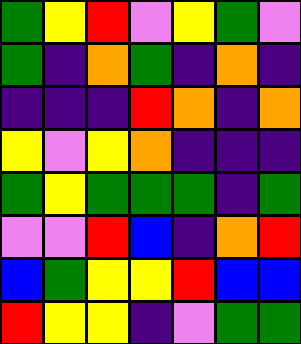[["green", "yellow", "red", "violet", "yellow", "green", "violet"], ["green", "indigo", "orange", "green", "indigo", "orange", "indigo"], ["indigo", "indigo", "indigo", "red", "orange", "indigo", "orange"], ["yellow", "violet", "yellow", "orange", "indigo", "indigo", "indigo"], ["green", "yellow", "green", "green", "green", "indigo", "green"], ["violet", "violet", "red", "blue", "indigo", "orange", "red"], ["blue", "green", "yellow", "yellow", "red", "blue", "blue"], ["red", "yellow", "yellow", "indigo", "violet", "green", "green"]]